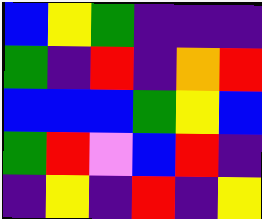[["blue", "yellow", "green", "indigo", "indigo", "indigo"], ["green", "indigo", "red", "indigo", "orange", "red"], ["blue", "blue", "blue", "green", "yellow", "blue"], ["green", "red", "violet", "blue", "red", "indigo"], ["indigo", "yellow", "indigo", "red", "indigo", "yellow"]]